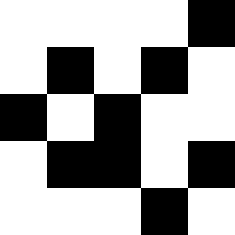[["white", "white", "white", "white", "black"], ["white", "black", "white", "black", "white"], ["black", "white", "black", "white", "white"], ["white", "black", "black", "white", "black"], ["white", "white", "white", "black", "white"]]